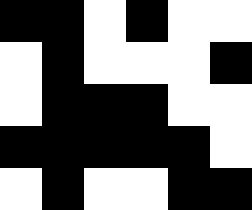[["black", "black", "white", "black", "white", "white"], ["white", "black", "white", "white", "white", "black"], ["white", "black", "black", "black", "white", "white"], ["black", "black", "black", "black", "black", "white"], ["white", "black", "white", "white", "black", "black"]]